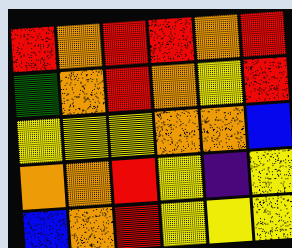[["red", "orange", "red", "red", "orange", "red"], ["green", "orange", "red", "orange", "yellow", "red"], ["yellow", "yellow", "yellow", "orange", "orange", "blue"], ["orange", "orange", "red", "yellow", "indigo", "yellow"], ["blue", "orange", "red", "yellow", "yellow", "yellow"]]